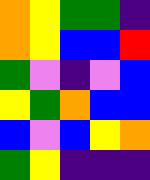[["orange", "yellow", "green", "green", "indigo"], ["orange", "yellow", "blue", "blue", "red"], ["green", "violet", "indigo", "violet", "blue"], ["yellow", "green", "orange", "blue", "blue"], ["blue", "violet", "blue", "yellow", "orange"], ["green", "yellow", "indigo", "indigo", "indigo"]]